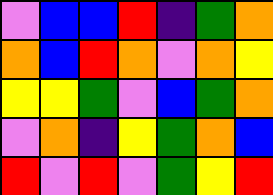[["violet", "blue", "blue", "red", "indigo", "green", "orange"], ["orange", "blue", "red", "orange", "violet", "orange", "yellow"], ["yellow", "yellow", "green", "violet", "blue", "green", "orange"], ["violet", "orange", "indigo", "yellow", "green", "orange", "blue"], ["red", "violet", "red", "violet", "green", "yellow", "red"]]